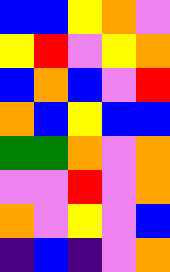[["blue", "blue", "yellow", "orange", "violet"], ["yellow", "red", "violet", "yellow", "orange"], ["blue", "orange", "blue", "violet", "red"], ["orange", "blue", "yellow", "blue", "blue"], ["green", "green", "orange", "violet", "orange"], ["violet", "violet", "red", "violet", "orange"], ["orange", "violet", "yellow", "violet", "blue"], ["indigo", "blue", "indigo", "violet", "orange"]]